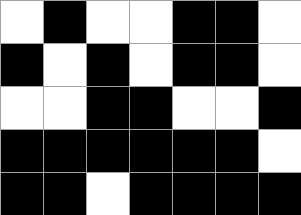[["white", "black", "white", "white", "black", "black", "white"], ["black", "white", "black", "white", "black", "black", "white"], ["white", "white", "black", "black", "white", "white", "black"], ["black", "black", "black", "black", "black", "black", "white"], ["black", "black", "white", "black", "black", "black", "black"]]